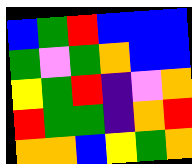[["blue", "green", "red", "blue", "blue", "blue"], ["green", "violet", "green", "orange", "blue", "blue"], ["yellow", "green", "red", "indigo", "violet", "orange"], ["red", "green", "green", "indigo", "orange", "red"], ["orange", "orange", "blue", "yellow", "green", "orange"]]